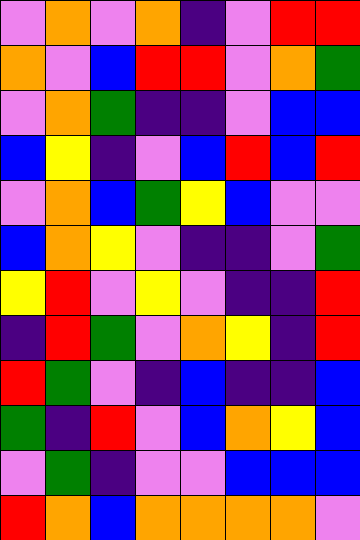[["violet", "orange", "violet", "orange", "indigo", "violet", "red", "red"], ["orange", "violet", "blue", "red", "red", "violet", "orange", "green"], ["violet", "orange", "green", "indigo", "indigo", "violet", "blue", "blue"], ["blue", "yellow", "indigo", "violet", "blue", "red", "blue", "red"], ["violet", "orange", "blue", "green", "yellow", "blue", "violet", "violet"], ["blue", "orange", "yellow", "violet", "indigo", "indigo", "violet", "green"], ["yellow", "red", "violet", "yellow", "violet", "indigo", "indigo", "red"], ["indigo", "red", "green", "violet", "orange", "yellow", "indigo", "red"], ["red", "green", "violet", "indigo", "blue", "indigo", "indigo", "blue"], ["green", "indigo", "red", "violet", "blue", "orange", "yellow", "blue"], ["violet", "green", "indigo", "violet", "violet", "blue", "blue", "blue"], ["red", "orange", "blue", "orange", "orange", "orange", "orange", "violet"]]